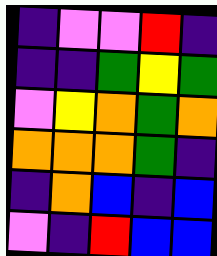[["indigo", "violet", "violet", "red", "indigo"], ["indigo", "indigo", "green", "yellow", "green"], ["violet", "yellow", "orange", "green", "orange"], ["orange", "orange", "orange", "green", "indigo"], ["indigo", "orange", "blue", "indigo", "blue"], ["violet", "indigo", "red", "blue", "blue"]]